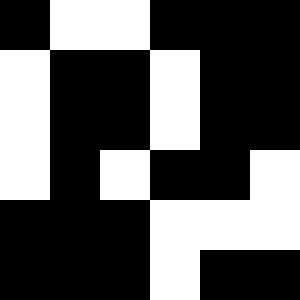[["black", "white", "white", "black", "black", "black"], ["white", "black", "black", "white", "black", "black"], ["white", "black", "black", "white", "black", "black"], ["white", "black", "white", "black", "black", "white"], ["black", "black", "black", "white", "white", "white"], ["black", "black", "black", "white", "black", "black"]]